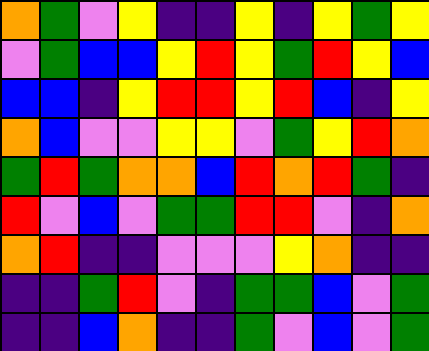[["orange", "green", "violet", "yellow", "indigo", "indigo", "yellow", "indigo", "yellow", "green", "yellow"], ["violet", "green", "blue", "blue", "yellow", "red", "yellow", "green", "red", "yellow", "blue"], ["blue", "blue", "indigo", "yellow", "red", "red", "yellow", "red", "blue", "indigo", "yellow"], ["orange", "blue", "violet", "violet", "yellow", "yellow", "violet", "green", "yellow", "red", "orange"], ["green", "red", "green", "orange", "orange", "blue", "red", "orange", "red", "green", "indigo"], ["red", "violet", "blue", "violet", "green", "green", "red", "red", "violet", "indigo", "orange"], ["orange", "red", "indigo", "indigo", "violet", "violet", "violet", "yellow", "orange", "indigo", "indigo"], ["indigo", "indigo", "green", "red", "violet", "indigo", "green", "green", "blue", "violet", "green"], ["indigo", "indigo", "blue", "orange", "indigo", "indigo", "green", "violet", "blue", "violet", "green"]]